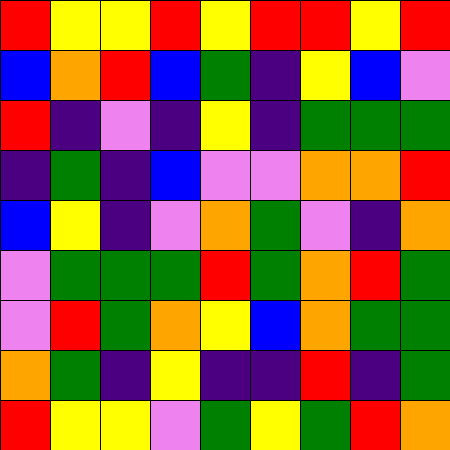[["red", "yellow", "yellow", "red", "yellow", "red", "red", "yellow", "red"], ["blue", "orange", "red", "blue", "green", "indigo", "yellow", "blue", "violet"], ["red", "indigo", "violet", "indigo", "yellow", "indigo", "green", "green", "green"], ["indigo", "green", "indigo", "blue", "violet", "violet", "orange", "orange", "red"], ["blue", "yellow", "indigo", "violet", "orange", "green", "violet", "indigo", "orange"], ["violet", "green", "green", "green", "red", "green", "orange", "red", "green"], ["violet", "red", "green", "orange", "yellow", "blue", "orange", "green", "green"], ["orange", "green", "indigo", "yellow", "indigo", "indigo", "red", "indigo", "green"], ["red", "yellow", "yellow", "violet", "green", "yellow", "green", "red", "orange"]]